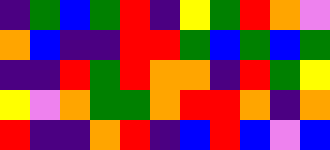[["indigo", "green", "blue", "green", "red", "indigo", "yellow", "green", "red", "orange", "violet"], ["orange", "blue", "indigo", "indigo", "red", "red", "green", "blue", "green", "blue", "green"], ["indigo", "indigo", "red", "green", "red", "orange", "orange", "indigo", "red", "green", "yellow"], ["yellow", "violet", "orange", "green", "green", "orange", "red", "red", "orange", "indigo", "orange"], ["red", "indigo", "indigo", "orange", "red", "indigo", "blue", "red", "blue", "violet", "blue"]]